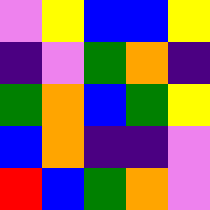[["violet", "yellow", "blue", "blue", "yellow"], ["indigo", "violet", "green", "orange", "indigo"], ["green", "orange", "blue", "green", "yellow"], ["blue", "orange", "indigo", "indigo", "violet"], ["red", "blue", "green", "orange", "violet"]]